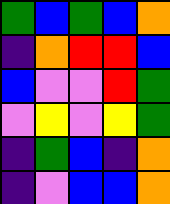[["green", "blue", "green", "blue", "orange"], ["indigo", "orange", "red", "red", "blue"], ["blue", "violet", "violet", "red", "green"], ["violet", "yellow", "violet", "yellow", "green"], ["indigo", "green", "blue", "indigo", "orange"], ["indigo", "violet", "blue", "blue", "orange"]]